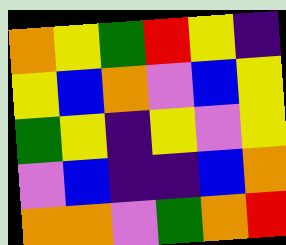[["orange", "yellow", "green", "red", "yellow", "indigo"], ["yellow", "blue", "orange", "violet", "blue", "yellow"], ["green", "yellow", "indigo", "yellow", "violet", "yellow"], ["violet", "blue", "indigo", "indigo", "blue", "orange"], ["orange", "orange", "violet", "green", "orange", "red"]]